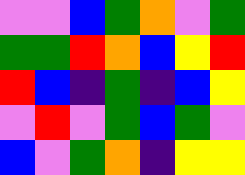[["violet", "violet", "blue", "green", "orange", "violet", "green"], ["green", "green", "red", "orange", "blue", "yellow", "red"], ["red", "blue", "indigo", "green", "indigo", "blue", "yellow"], ["violet", "red", "violet", "green", "blue", "green", "violet"], ["blue", "violet", "green", "orange", "indigo", "yellow", "yellow"]]